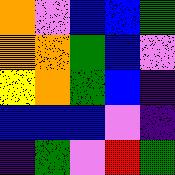[["orange", "violet", "blue", "blue", "green"], ["orange", "orange", "green", "blue", "violet"], ["yellow", "orange", "green", "blue", "indigo"], ["blue", "blue", "blue", "violet", "indigo"], ["indigo", "green", "violet", "red", "green"]]